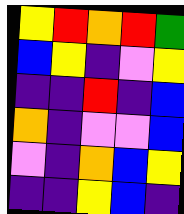[["yellow", "red", "orange", "red", "green"], ["blue", "yellow", "indigo", "violet", "yellow"], ["indigo", "indigo", "red", "indigo", "blue"], ["orange", "indigo", "violet", "violet", "blue"], ["violet", "indigo", "orange", "blue", "yellow"], ["indigo", "indigo", "yellow", "blue", "indigo"]]